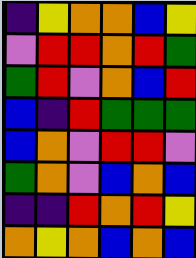[["indigo", "yellow", "orange", "orange", "blue", "yellow"], ["violet", "red", "red", "orange", "red", "green"], ["green", "red", "violet", "orange", "blue", "red"], ["blue", "indigo", "red", "green", "green", "green"], ["blue", "orange", "violet", "red", "red", "violet"], ["green", "orange", "violet", "blue", "orange", "blue"], ["indigo", "indigo", "red", "orange", "red", "yellow"], ["orange", "yellow", "orange", "blue", "orange", "blue"]]